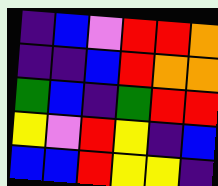[["indigo", "blue", "violet", "red", "red", "orange"], ["indigo", "indigo", "blue", "red", "orange", "orange"], ["green", "blue", "indigo", "green", "red", "red"], ["yellow", "violet", "red", "yellow", "indigo", "blue"], ["blue", "blue", "red", "yellow", "yellow", "indigo"]]